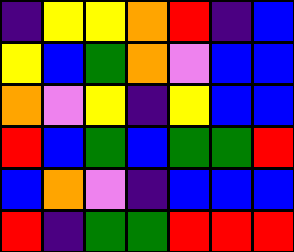[["indigo", "yellow", "yellow", "orange", "red", "indigo", "blue"], ["yellow", "blue", "green", "orange", "violet", "blue", "blue"], ["orange", "violet", "yellow", "indigo", "yellow", "blue", "blue"], ["red", "blue", "green", "blue", "green", "green", "red"], ["blue", "orange", "violet", "indigo", "blue", "blue", "blue"], ["red", "indigo", "green", "green", "red", "red", "red"]]